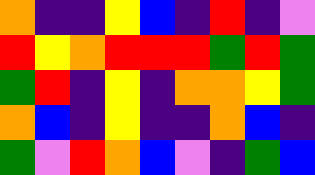[["orange", "indigo", "indigo", "yellow", "blue", "indigo", "red", "indigo", "violet"], ["red", "yellow", "orange", "red", "red", "red", "green", "red", "green"], ["green", "red", "indigo", "yellow", "indigo", "orange", "orange", "yellow", "green"], ["orange", "blue", "indigo", "yellow", "indigo", "indigo", "orange", "blue", "indigo"], ["green", "violet", "red", "orange", "blue", "violet", "indigo", "green", "blue"]]